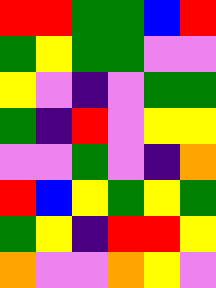[["red", "red", "green", "green", "blue", "red"], ["green", "yellow", "green", "green", "violet", "violet"], ["yellow", "violet", "indigo", "violet", "green", "green"], ["green", "indigo", "red", "violet", "yellow", "yellow"], ["violet", "violet", "green", "violet", "indigo", "orange"], ["red", "blue", "yellow", "green", "yellow", "green"], ["green", "yellow", "indigo", "red", "red", "yellow"], ["orange", "violet", "violet", "orange", "yellow", "violet"]]